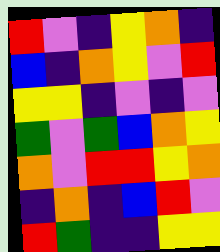[["red", "violet", "indigo", "yellow", "orange", "indigo"], ["blue", "indigo", "orange", "yellow", "violet", "red"], ["yellow", "yellow", "indigo", "violet", "indigo", "violet"], ["green", "violet", "green", "blue", "orange", "yellow"], ["orange", "violet", "red", "red", "yellow", "orange"], ["indigo", "orange", "indigo", "blue", "red", "violet"], ["red", "green", "indigo", "indigo", "yellow", "yellow"]]